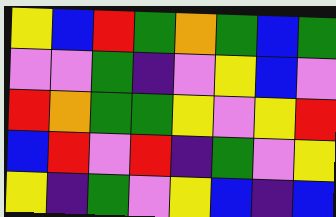[["yellow", "blue", "red", "green", "orange", "green", "blue", "green"], ["violet", "violet", "green", "indigo", "violet", "yellow", "blue", "violet"], ["red", "orange", "green", "green", "yellow", "violet", "yellow", "red"], ["blue", "red", "violet", "red", "indigo", "green", "violet", "yellow"], ["yellow", "indigo", "green", "violet", "yellow", "blue", "indigo", "blue"]]